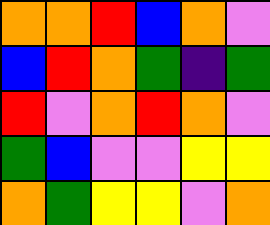[["orange", "orange", "red", "blue", "orange", "violet"], ["blue", "red", "orange", "green", "indigo", "green"], ["red", "violet", "orange", "red", "orange", "violet"], ["green", "blue", "violet", "violet", "yellow", "yellow"], ["orange", "green", "yellow", "yellow", "violet", "orange"]]